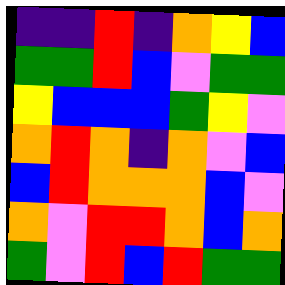[["indigo", "indigo", "red", "indigo", "orange", "yellow", "blue"], ["green", "green", "red", "blue", "violet", "green", "green"], ["yellow", "blue", "blue", "blue", "green", "yellow", "violet"], ["orange", "red", "orange", "indigo", "orange", "violet", "blue"], ["blue", "red", "orange", "orange", "orange", "blue", "violet"], ["orange", "violet", "red", "red", "orange", "blue", "orange"], ["green", "violet", "red", "blue", "red", "green", "green"]]